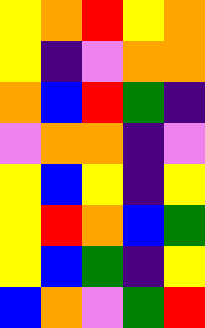[["yellow", "orange", "red", "yellow", "orange"], ["yellow", "indigo", "violet", "orange", "orange"], ["orange", "blue", "red", "green", "indigo"], ["violet", "orange", "orange", "indigo", "violet"], ["yellow", "blue", "yellow", "indigo", "yellow"], ["yellow", "red", "orange", "blue", "green"], ["yellow", "blue", "green", "indigo", "yellow"], ["blue", "orange", "violet", "green", "red"]]